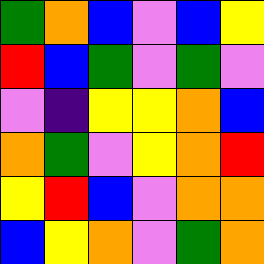[["green", "orange", "blue", "violet", "blue", "yellow"], ["red", "blue", "green", "violet", "green", "violet"], ["violet", "indigo", "yellow", "yellow", "orange", "blue"], ["orange", "green", "violet", "yellow", "orange", "red"], ["yellow", "red", "blue", "violet", "orange", "orange"], ["blue", "yellow", "orange", "violet", "green", "orange"]]